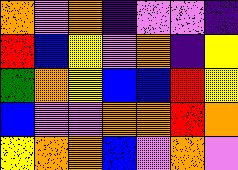[["orange", "violet", "orange", "indigo", "violet", "violet", "indigo"], ["red", "blue", "yellow", "violet", "orange", "indigo", "yellow"], ["green", "orange", "yellow", "blue", "blue", "red", "yellow"], ["blue", "violet", "violet", "orange", "orange", "red", "orange"], ["yellow", "orange", "orange", "blue", "violet", "orange", "violet"]]